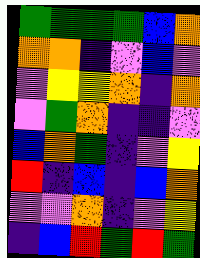[["green", "green", "green", "green", "blue", "orange"], ["orange", "orange", "indigo", "violet", "blue", "violet"], ["violet", "yellow", "yellow", "orange", "indigo", "orange"], ["violet", "green", "orange", "indigo", "indigo", "violet"], ["blue", "orange", "green", "indigo", "violet", "yellow"], ["red", "indigo", "blue", "indigo", "blue", "orange"], ["violet", "violet", "orange", "indigo", "violet", "yellow"], ["indigo", "blue", "red", "green", "red", "green"]]